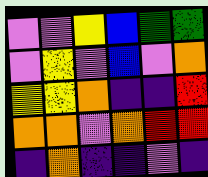[["violet", "violet", "yellow", "blue", "green", "green"], ["violet", "yellow", "violet", "blue", "violet", "orange"], ["yellow", "yellow", "orange", "indigo", "indigo", "red"], ["orange", "orange", "violet", "orange", "red", "red"], ["indigo", "orange", "indigo", "indigo", "violet", "indigo"]]